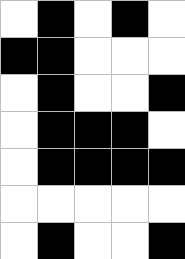[["white", "black", "white", "black", "white"], ["black", "black", "white", "white", "white"], ["white", "black", "white", "white", "black"], ["white", "black", "black", "black", "white"], ["white", "black", "black", "black", "black"], ["white", "white", "white", "white", "white"], ["white", "black", "white", "white", "black"]]